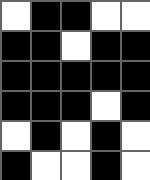[["white", "black", "black", "white", "white"], ["black", "black", "white", "black", "black"], ["black", "black", "black", "black", "black"], ["black", "black", "black", "white", "black"], ["white", "black", "white", "black", "white"], ["black", "white", "white", "black", "white"]]